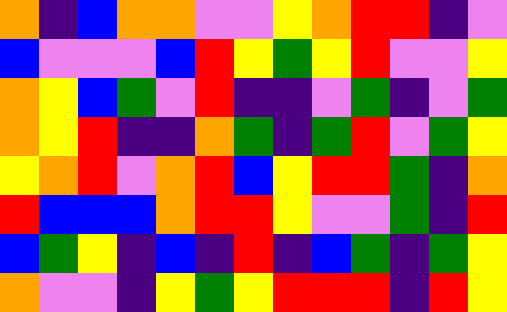[["orange", "indigo", "blue", "orange", "orange", "violet", "violet", "yellow", "orange", "red", "red", "indigo", "violet"], ["blue", "violet", "violet", "violet", "blue", "red", "yellow", "green", "yellow", "red", "violet", "violet", "yellow"], ["orange", "yellow", "blue", "green", "violet", "red", "indigo", "indigo", "violet", "green", "indigo", "violet", "green"], ["orange", "yellow", "red", "indigo", "indigo", "orange", "green", "indigo", "green", "red", "violet", "green", "yellow"], ["yellow", "orange", "red", "violet", "orange", "red", "blue", "yellow", "red", "red", "green", "indigo", "orange"], ["red", "blue", "blue", "blue", "orange", "red", "red", "yellow", "violet", "violet", "green", "indigo", "red"], ["blue", "green", "yellow", "indigo", "blue", "indigo", "red", "indigo", "blue", "green", "indigo", "green", "yellow"], ["orange", "violet", "violet", "indigo", "yellow", "green", "yellow", "red", "red", "red", "indigo", "red", "yellow"]]